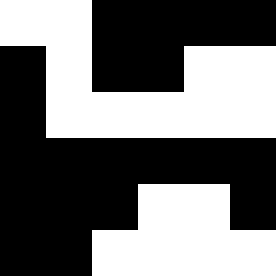[["white", "white", "black", "black", "black", "black"], ["black", "white", "black", "black", "white", "white"], ["black", "white", "white", "white", "white", "white"], ["black", "black", "black", "black", "black", "black"], ["black", "black", "black", "white", "white", "black"], ["black", "black", "white", "white", "white", "white"]]